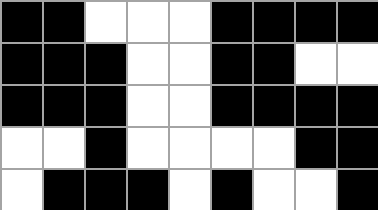[["black", "black", "white", "white", "white", "black", "black", "black", "black"], ["black", "black", "black", "white", "white", "black", "black", "white", "white"], ["black", "black", "black", "white", "white", "black", "black", "black", "black"], ["white", "white", "black", "white", "white", "white", "white", "black", "black"], ["white", "black", "black", "black", "white", "black", "white", "white", "black"]]